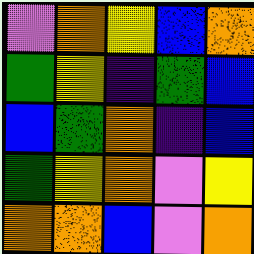[["violet", "orange", "yellow", "blue", "orange"], ["green", "yellow", "indigo", "green", "blue"], ["blue", "green", "orange", "indigo", "blue"], ["green", "yellow", "orange", "violet", "yellow"], ["orange", "orange", "blue", "violet", "orange"]]